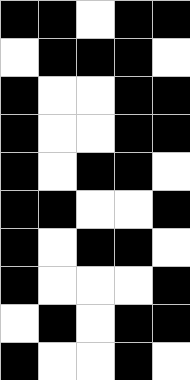[["black", "black", "white", "black", "black"], ["white", "black", "black", "black", "white"], ["black", "white", "white", "black", "black"], ["black", "white", "white", "black", "black"], ["black", "white", "black", "black", "white"], ["black", "black", "white", "white", "black"], ["black", "white", "black", "black", "white"], ["black", "white", "white", "white", "black"], ["white", "black", "white", "black", "black"], ["black", "white", "white", "black", "white"]]